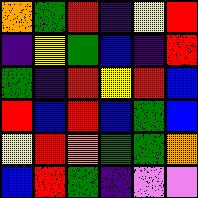[["orange", "green", "red", "indigo", "yellow", "red"], ["indigo", "yellow", "green", "blue", "indigo", "red"], ["green", "indigo", "red", "yellow", "red", "blue"], ["red", "blue", "red", "blue", "green", "blue"], ["yellow", "red", "orange", "green", "green", "orange"], ["blue", "red", "green", "indigo", "violet", "violet"]]